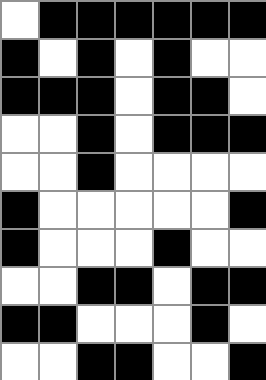[["white", "black", "black", "black", "black", "black", "black"], ["black", "white", "black", "white", "black", "white", "white"], ["black", "black", "black", "white", "black", "black", "white"], ["white", "white", "black", "white", "black", "black", "black"], ["white", "white", "black", "white", "white", "white", "white"], ["black", "white", "white", "white", "white", "white", "black"], ["black", "white", "white", "white", "black", "white", "white"], ["white", "white", "black", "black", "white", "black", "black"], ["black", "black", "white", "white", "white", "black", "white"], ["white", "white", "black", "black", "white", "white", "black"]]